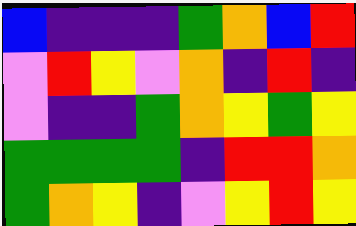[["blue", "indigo", "indigo", "indigo", "green", "orange", "blue", "red"], ["violet", "red", "yellow", "violet", "orange", "indigo", "red", "indigo"], ["violet", "indigo", "indigo", "green", "orange", "yellow", "green", "yellow"], ["green", "green", "green", "green", "indigo", "red", "red", "orange"], ["green", "orange", "yellow", "indigo", "violet", "yellow", "red", "yellow"]]